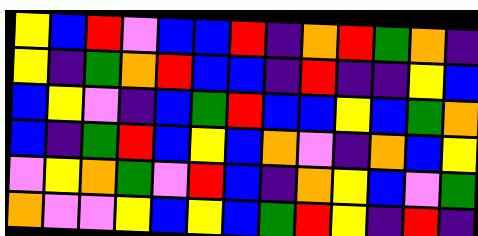[["yellow", "blue", "red", "violet", "blue", "blue", "red", "indigo", "orange", "red", "green", "orange", "indigo"], ["yellow", "indigo", "green", "orange", "red", "blue", "blue", "indigo", "red", "indigo", "indigo", "yellow", "blue"], ["blue", "yellow", "violet", "indigo", "blue", "green", "red", "blue", "blue", "yellow", "blue", "green", "orange"], ["blue", "indigo", "green", "red", "blue", "yellow", "blue", "orange", "violet", "indigo", "orange", "blue", "yellow"], ["violet", "yellow", "orange", "green", "violet", "red", "blue", "indigo", "orange", "yellow", "blue", "violet", "green"], ["orange", "violet", "violet", "yellow", "blue", "yellow", "blue", "green", "red", "yellow", "indigo", "red", "indigo"]]